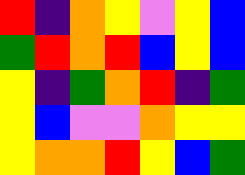[["red", "indigo", "orange", "yellow", "violet", "yellow", "blue"], ["green", "red", "orange", "red", "blue", "yellow", "blue"], ["yellow", "indigo", "green", "orange", "red", "indigo", "green"], ["yellow", "blue", "violet", "violet", "orange", "yellow", "yellow"], ["yellow", "orange", "orange", "red", "yellow", "blue", "green"]]